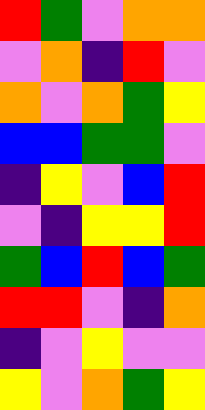[["red", "green", "violet", "orange", "orange"], ["violet", "orange", "indigo", "red", "violet"], ["orange", "violet", "orange", "green", "yellow"], ["blue", "blue", "green", "green", "violet"], ["indigo", "yellow", "violet", "blue", "red"], ["violet", "indigo", "yellow", "yellow", "red"], ["green", "blue", "red", "blue", "green"], ["red", "red", "violet", "indigo", "orange"], ["indigo", "violet", "yellow", "violet", "violet"], ["yellow", "violet", "orange", "green", "yellow"]]